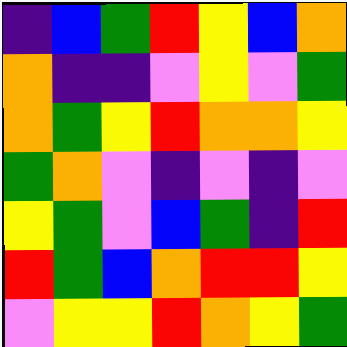[["indigo", "blue", "green", "red", "yellow", "blue", "orange"], ["orange", "indigo", "indigo", "violet", "yellow", "violet", "green"], ["orange", "green", "yellow", "red", "orange", "orange", "yellow"], ["green", "orange", "violet", "indigo", "violet", "indigo", "violet"], ["yellow", "green", "violet", "blue", "green", "indigo", "red"], ["red", "green", "blue", "orange", "red", "red", "yellow"], ["violet", "yellow", "yellow", "red", "orange", "yellow", "green"]]